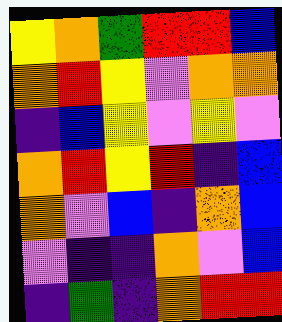[["yellow", "orange", "green", "red", "red", "blue"], ["orange", "red", "yellow", "violet", "orange", "orange"], ["indigo", "blue", "yellow", "violet", "yellow", "violet"], ["orange", "red", "yellow", "red", "indigo", "blue"], ["orange", "violet", "blue", "indigo", "orange", "blue"], ["violet", "indigo", "indigo", "orange", "violet", "blue"], ["indigo", "green", "indigo", "orange", "red", "red"]]